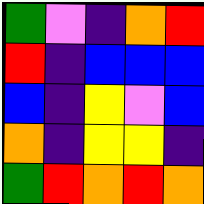[["green", "violet", "indigo", "orange", "red"], ["red", "indigo", "blue", "blue", "blue"], ["blue", "indigo", "yellow", "violet", "blue"], ["orange", "indigo", "yellow", "yellow", "indigo"], ["green", "red", "orange", "red", "orange"]]